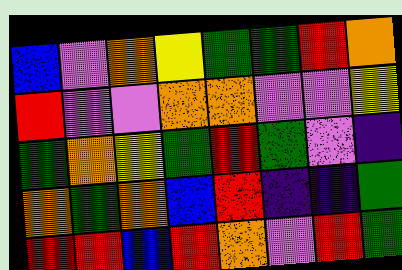[["blue", "violet", "orange", "yellow", "green", "green", "red", "orange"], ["red", "violet", "violet", "orange", "orange", "violet", "violet", "yellow"], ["green", "orange", "yellow", "green", "red", "green", "violet", "indigo"], ["orange", "green", "orange", "blue", "red", "indigo", "indigo", "green"], ["red", "red", "blue", "red", "orange", "violet", "red", "green"]]